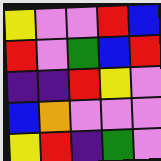[["yellow", "violet", "violet", "red", "blue"], ["red", "violet", "green", "blue", "red"], ["indigo", "indigo", "red", "yellow", "violet"], ["blue", "orange", "violet", "violet", "violet"], ["yellow", "red", "indigo", "green", "violet"]]